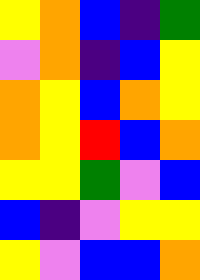[["yellow", "orange", "blue", "indigo", "green"], ["violet", "orange", "indigo", "blue", "yellow"], ["orange", "yellow", "blue", "orange", "yellow"], ["orange", "yellow", "red", "blue", "orange"], ["yellow", "yellow", "green", "violet", "blue"], ["blue", "indigo", "violet", "yellow", "yellow"], ["yellow", "violet", "blue", "blue", "orange"]]